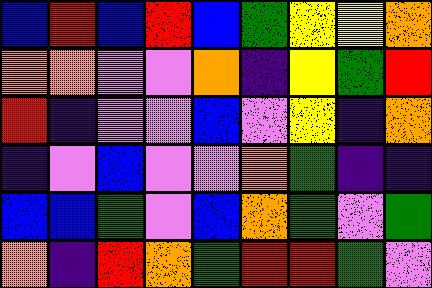[["blue", "red", "blue", "red", "blue", "green", "yellow", "yellow", "orange"], ["orange", "orange", "violet", "violet", "orange", "indigo", "yellow", "green", "red"], ["red", "indigo", "violet", "violet", "blue", "violet", "yellow", "indigo", "orange"], ["indigo", "violet", "blue", "violet", "violet", "orange", "green", "indigo", "indigo"], ["blue", "blue", "green", "violet", "blue", "orange", "green", "violet", "green"], ["orange", "indigo", "red", "orange", "green", "red", "red", "green", "violet"]]